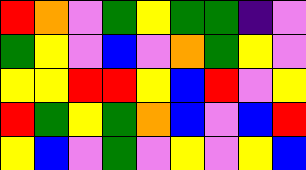[["red", "orange", "violet", "green", "yellow", "green", "green", "indigo", "violet"], ["green", "yellow", "violet", "blue", "violet", "orange", "green", "yellow", "violet"], ["yellow", "yellow", "red", "red", "yellow", "blue", "red", "violet", "yellow"], ["red", "green", "yellow", "green", "orange", "blue", "violet", "blue", "red"], ["yellow", "blue", "violet", "green", "violet", "yellow", "violet", "yellow", "blue"]]